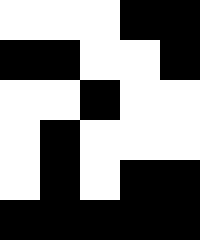[["white", "white", "white", "black", "black"], ["black", "black", "white", "white", "black"], ["white", "white", "black", "white", "white"], ["white", "black", "white", "white", "white"], ["white", "black", "white", "black", "black"], ["black", "black", "black", "black", "black"]]